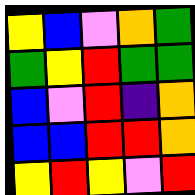[["yellow", "blue", "violet", "orange", "green"], ["green", "yellow", "red", "green", "green"], ["blue", "violet", "red", "indigo", "orange"], ["blue", "blue", "red", "red", "orange"], ["yellow", "red", "yellow", "violet", "red"]]